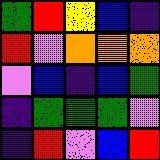[["green", "red", "yellow", "blue", "indigo"], ["red", "violet", "orange", "orange", "orange"], ["violet", "blue", "indigo", "blue", "green"], ["indigo", "green", "green", "green", "violet"], ["indigo", "red", "violet", "blue", "red"]]